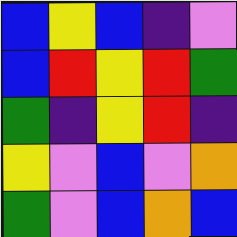[["blue", "yellow", "blue", "indigo", "violet"], ["blue", "red", "yellow", "red", "green"], ["green", "indigo", "yellow", "red", "indigo"], ["yellow", "violet", "blue", "violet", "orange"], ["green", "violet", "blue", "orange", "blue"]]